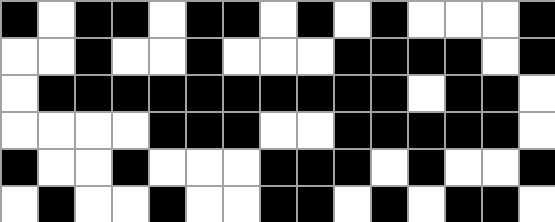[["black", "white", "black", "black", "white", "black", "black", "white", "black", "white", "black", "white", "white", "white", "black"], ["white", "white", "black", "white", "white", "black", "white", "white", "white", "black", "black", "black", "black", "white", "black"], ["white", "black", "black", "black", "black", "black", "black", "black", "black", "black", "black", "white", "black", "black", "white"], ["white", "white", "white", "white", "black", "black", "black", "white", "white", "black", "black", "black", "black", "black", "white"], ["black", "white", "white", "black", "white", "white", "white", "black", "black", "black", "white", "black", "white", "white", "black"], ["white", "black", "white", "white", "black", "white", "white", "black", "black", "white", "black", "white", "black", "black", "white"]]